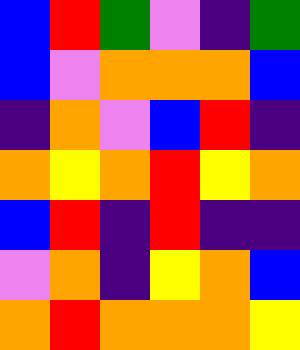[["blue", "red", "green", "violet", "indigo", "green"], ["blue", "violet", "orange", "orange", "orange", "blue"], ["indigo", "orange", "violet", "blue", "red", "indigo"], ["orange", "yellow", "orange", "red", "yellow", "orange"], ["blue", "red", "indigo", "red", "indigo", "indigo"], ["violet", "orange", "indigo", "yellow", "orange", "blue"], ["orange", "red", "orange", "orange", "orange", "yellow"]]